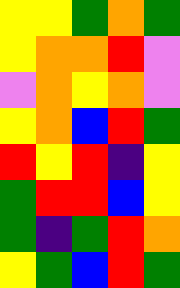[["yellow", "yellow", "green", "orange", "green"], ["yellow", "orange", "orange", "red", "violet"], ["violet", "orange", "yellow", "orange", "violet"], ["yellow", "orange", "blue", "red", "green"], ["red", "yellow", "red", "indigo", "yellow"], ["green", "red", "red", "blue", "yellow"], ["green", "indigo", "green", "red", "orange"], ["yellow", "green", "blue", "red", "green"]]